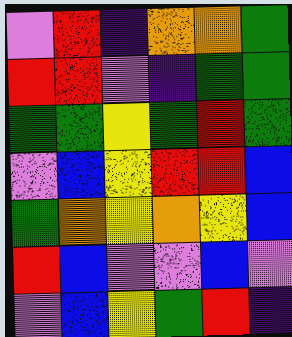[["violet", "red", "indigo", "orange", "orange", "green"], ["red", "red", "violet", "indigo", "green", "green"], ["green", "green", "yellow", "green", "red", "green"], ["violet", "blue", "yellow", "red", "red", "blue"], ["green", "orange", "yellow", "orange", "yellow", "blue"], ["red", "blue", "violet", "violet", "blue", "violet"], ["violet", "blue", "yellow", "green", "red", "indigo"]]